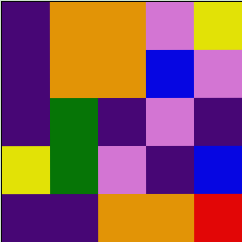[["indigo", "orange", "orange", "violet", "yellow"], ["indigo", "orange", "orange", "blue", "violet"], ["indigo", "green", "indigo", "violet", "indigo"], ["yellow", "green", "violet", "indigo", "blue"], ["indigo", "indigo", "orange", "orange", "red"]]